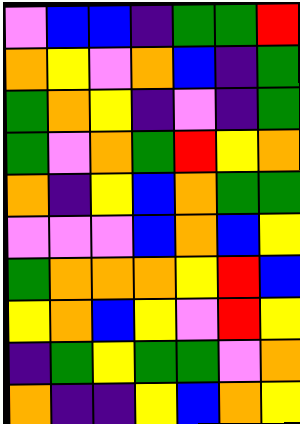[["violet", "blue", "blue", "indigo", "green", "green", "red"], ["orange", "yellow", "violet", "orange", "blue", "indigo", "green"], ["green", "orange", "yellow", "indigo", "violet", "indigo", "green"], ["green", "violet", "orange", "green", "red", "yellow", "orange"], ["orange", "indigo", "yellow", "blue", "orange", "green", "green"], ["violet", "violet", "violet", "blue", "orange", "blue", "yellow"], ["green", "orange", "orange", "orange", "yellow", "red", "blue"], ["yellow", "orange", "blue", "yellow", "violet", "red", "yellow"], ["indigo", "green", "yellow", "green", "green", "violet", "orange"], ["orange", "indigo", "indigo", "yellow", "blue", "orange", "yellow"]]